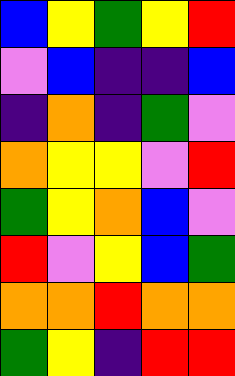[["blue", "yellow", "green", "yellow", "red"], ["violet", "blue", "indigo", "indigo", "blue"], ["indigo", "orange", "indigo", "green", "violet"], ["orange", "yellow", "yellow", "violet", "red"], ["green", "yellow", "orange", "blue", "violet"], ["red", "violet", "yellow", "blue", "green"], ["orange", "orange", "red", "orange", "orange"], ["green", "yellow", "indigo", "red", "red"]]